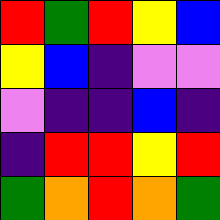[["red", "green", "red", "yellow", "blue"], ["yellow", "blue", "indigo", "violet", "violet"], ["violet", "indigo", "indigo", "blue", "indigo"], ["indigo", "red", "red", "yellow", "red"], ["green", "orange", "red", "orange", "green"]]